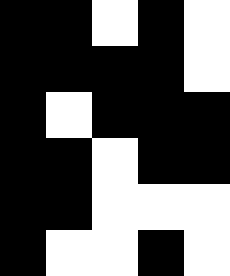[["black", "black", "white", "black", "white"], ["black", "black", "black", "black", "white"], ["black", "white", "black", "black", "black"], ["black", "black", "white", "black", "black"], ["black", "black", "white", "white", "white"], ["black", "white", "white", "black", "white"]]